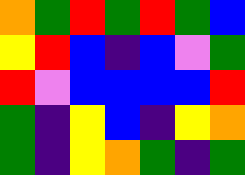[["orange", "green", "red", "green", "red", "green", "blue"], ["yellow", "red", "blue", "indigo", "blue", "violet", "green"], ["red", "violet", "blue", "blue", "blue", "blue", "red"], ["green", "indigo", "yellow", "blue", "indigo", "yellow", "orange"], ["green", "indigo", "yellow", "orange", "green", "indigo", "green"]]